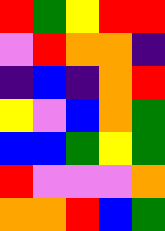[["red", "green", "yellow", "red", "red"], ["violet", "red", "orange", "orange", "indigo"], ["indigo", "blue", "indigo", "orange", "red"], ["yellow", "violet", "blue", "orange", "green"], ["blue", "blue", "green", "yellow", "green"], ["red", "violet", "violet", "violet", "orange"], ["orange", "orange", "red", "blue", "green"]]